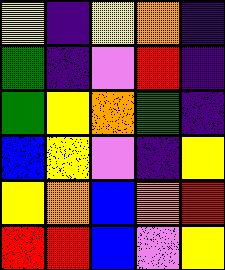[["yellow", "indigo", "yellow", "orange", "indigo"], ["green", "indigo", "violet", "red", "indigo"], ["green", "yellow", "orange", "green", "indigo"], ["blue", "yellow", "violet", "indigo", "yellow"], ["yellow", "orange", "blue", "orange", "red"], ["red", "red", "blue", "violet", "yellow"]]